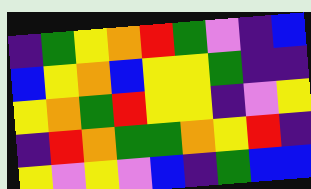[["indigo", "green", "yellow", "orange", "red", "green", "violet", "indigo", "blue"], ["blue", "yellow", "orange", "blue", "yellow", "yellow", "green", "indigo", "indigo"], ["yellow", "orange", "green", "red", "yellow", "yellow", "indigo", "violet", "yellow"], ["indigo", "red", "orange", "green", "green", "orange", "yellow", "red", "indigo"], ["yellow", "violet", "yellow", "violet", "blue", "indigo", "green", "blue", "blue"]]